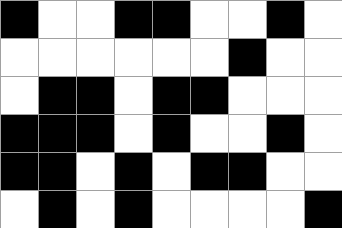[["black", "white", "white", "black", "black", "white", "white", "black", "white"], ["white", "white", "white", "white", "white", "white", "black", "white", "white"], ["white", "black", "black", "white", "black", "black", "white", "white", "white"], ["black", "black", "black", "white", "black", "white", "white", "black", "white"], ["black", "black", "white", "black", "white", "black", "black", "white", "white"], ["white", "black", "white", "black", "white", "white", "white", "white", "black"]]